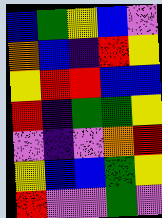[["blue", "green", "yellow", "blue", "violet"], ["orange", "blue", "indigo", "red", "yellow"], ["yellow", "red", "red", "blue", "blue"], ["red", "indigo", "green", "green", "yellow"], ["violet", "indigo", "violet", "orange", "red"], ["yellow", "blue", "blue", "green", "yellow"], ["red", "violet", "violet", "green", "violet"]]